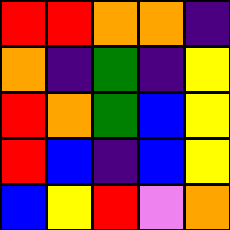[["red", "red", "orange", "orange", "indigo"], ["orange", "indigo", "green", "indigo", "yellow"], ["red", "orange", "green", "blue", "yellow"], ["red", "blue", "indigo", "blue", "yellow"], ["blue", "yellow", "red", "violet", "orange"]]